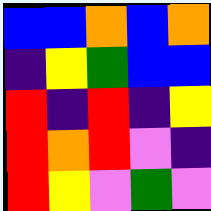[["blue", "blue", "orange", "blue", "orange"], ["indigo", "yellow", "green", "blue", "blue"], ["red", "indigo", "red", "indigo", "yellow"], ["red", "orange", "red", "violet", "indigo"], ["red", "yellow", "violet", "green", "violet"]]